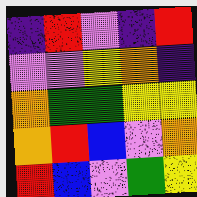[["indigo", "red", "violet", "indigo", "red"], ["violet", "violet", "yellow", "orange", "indigo"], ["orange", "green", "green", "yellow", "yellow"], ["orange", "red", "blue", "violet", "orange"], ["red", "blue", "violet", "green", "yellow"]]